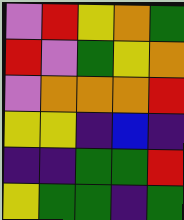[["violet", "red", "yellow", "orange", "green"], ["red", "violet", "green", "yellow", "orange"], ["violet", "orange", "orange", "orange", "red"], ["yellow", "yellow", "indigo", "blue", "indigo"], ["indigo", "indigo", "green", "green", "red"], ["yellow", "green", "green", "indigo", "green"]]